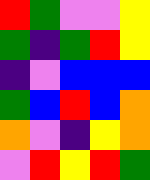[["red", "green", "violet", "violet", "yellow"], ["green", "indigo", "green", "red", "yellow"], ["indigo", "violet", "blue", "blue", "blue"], ["green", "blue", "red", "blue", "orange"], ["orange", "violet", "indigo", "yellow", "orange"], ["violet", "red", "yellow", "red", "green"]]